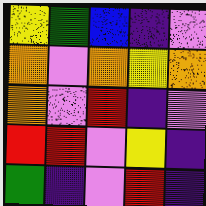[["yellow", "green", "blue", "indigo", "violet"], ["orange", "violet", "orange", "yellow", "orange"], ["orange", "violet", "red", "indigo", "violet"], ["red", "red", "violet", "yellow", "indigo"], ["green", "indigo", "violet", "red", "indigo"]]